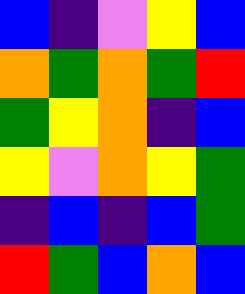[["blue", "indigo", "violet", "yellow", "blue"], ["orange", "green", "orange", "green", "red"], ["green", "yellow", "orange", "indigo", "blue"], ["yellow", "violet", "orange", "yellow", "green"], ["indigo", "blue", "indigo", "blue", "green"], ["red", "green", "blue", "orange", "blue"]]